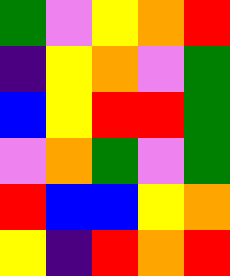[["green", "violet", "yellow", "orange", "red"], ["indigo", "yellow", "orange", "violet", "green"], ["blue", "yellow", "red", "red", "green"], ["violet", "orange", "green", "violet", "green"], ["red", "blue", "blue", "yellow", "orange"], ["yellow", "indigo", "red", "orange", "red"]]